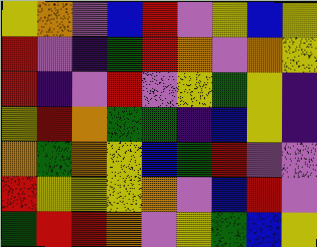[["yellow", "orange", "violet", "blue", "red", "violet", "yellow", "blue", "yellow"], ["red", "violet", "indigo", "green", "red", "orange", "violet", "orange", "yellow"], ["red", "indigo", "violet", "red", "violet", "yellow", "green", "yellow", "indigo"], ["yellow", "red", "orange", "green", "green", "indigo", "blue", "yellow", "indigo"], ["orange", "green", "orange", "yellow", "blue", "green", "red", "violet", "violet"], ["red", "yellow", "yellow", "yellow", "orange", "violet", "blue", "red", "violet"], ["green", "red", "red", "orange", "violet", "yellow", "green", "blue", "yellow"]]